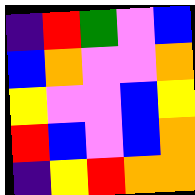[["indigo", "red", "green", "violet", "blue"], ["blue", "orange", "violet", "violet", "orange"], ["yellow", "violet", "violet", "blue", "yellow"], ["red", "blue", "violet", "blue", "orange"], ["indigo", "yellow", "red", "orange", "orange"]]